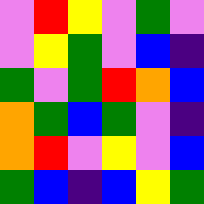[["violet", "red", "yellow", "violet", "green", "violet"], ["violet", "yellow", "green", "violet", "blue", "indigo"], ["green", "violet", "green", "red", "orange", "blue"], ["orange", "green", "blue", "green", "violet", "indigo"], ["orange", "red", "violet", "yellow", "violet", "blue"], ["green", "blue", "indigo", "blue", "yellow", "green"]]